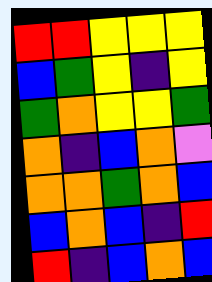[["red", "red", "yellow", "yellow", "yellow"], ["blue", "green", "yellow", "indigo", "yellow"], ["green", "orange", "yellow", "yellow", "green"], ["orange", "indigo", "blue", "orange", "violet"], ["orange", "orange", "green", "orange", "blue"], ["blue", "orange", "blue", "indigo", "red"], ["red", "indigo", "blue", "orange", "blue"]]